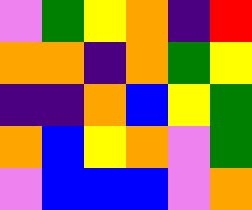[["violet", "green", "yellow", "orange", "indigo", "red"], ["orange", "orange", "indigo", "orange", "green", "yellow"], ["indigo", "indigo", "orange", "blue", "yellow", "green"], ["orange", "blue", "yellow", "orange", "violet", "green"], ["violet", "blue", "blue", "blue", "violet", "orange"]]